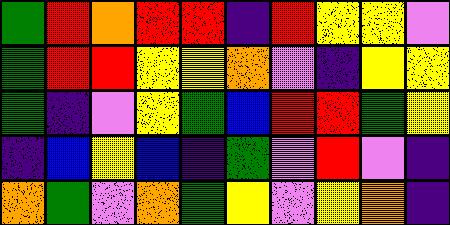[["green", "red", "orange", "red", "red", "indigo", "red", "yellow", "yellow", "violet"], ["green", "red", "red", "yellow", "yellow", "orange", "violet", "indigo", "yellow", "yellow"], ["green", "indigo", "violet", "yellow", "green", "blue", "red", "red", "green", "yellow"], ["indigo", "blue", "yellow", "blue", "indigo", "green", "violet", "red", "violet", "indigo"], ["orange", "green", "violet", "orange", "green", "yellow", "violet", "yellow", "orange", "indigo"]]